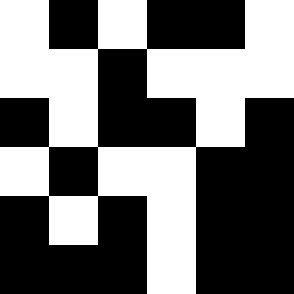[["white", "black", "white", "black", "black", "white"], ["white", "white", "black", "white", "white", "white"], ["black", "white", "black", "black", "white", "black"], ["white", "black", "white", "white", "black", "black"], ["black", "white", "black", "white", "black", "black"], ["black", "black", "black", "white", "black", "black"]]